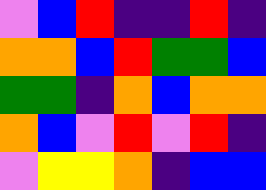[["violet", "blue", "red", "indigo", "indigo", "red", "indigo"], ["orange", "orange", "blue", "red", "green", "green", "blue"], ["green", "green", "indigo", "orange", "blue", "orange", "orange"], ["orange", "blue", "violet", "red", "violet", "red", "indigo"], ["violet", "yellow", "yellow", "orange", "indigo", "blue", "blue"]]